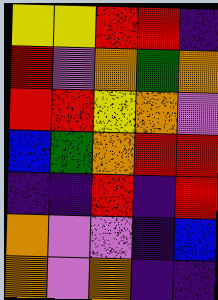[["yellow", "yellow", "red", "red", "indigo"], ["red", "violet", "orange", "green", "orange"], ["red", "red", "yellow", "orange", "violet"], ["blue", "green", "orange", "red", "red"], ["indigo", "indigo", "red", "indigo", "red"], ["orange", "violet", "violet", "indigo", "blue"], ["orange", "violet", "orange", "indigo", "indigo"]]